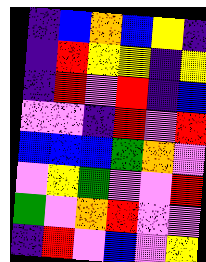[["indigo", "blue", "orange", "blue", "yellow", "indigo"], ["indigo", "red", "yellow", "yellow", "indigo", "yellow"], ["indigo", "red", "violet", "red", "indigo", "blue"], ["violet", "violet", "indigo", "red", "violet", "red"], ["blue", "blue", "blue", "green", "orange", "violet"], ["violet", "yellow", "green", "violet", "violet", "red"], ["green", "violet", "orange", "red", "violet", "violet"], ["indigo", "red", "violet", "blue", "violet", "yellow"]]